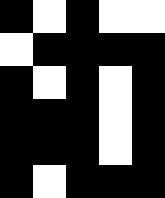[["black", "white", "black", "white", "white"], ["white", "black", "black", "black", "black"], ["black", "white", "black", "white", "black"], ["black", "black", "black", "white", "black"], ["black", "black", "black", "white", "black"], ["black", "white", "black", "black", "black"]]